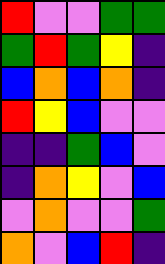[["red", "violet", "violet", "green", "green"], ["green", "red", "green", "yellow", "indigo"], ["blue", "orange", "blue", "orange", "indigo"], ["red", "yellow", "blue", "violet", "violet"], ["indigo", "indigo", "green", "blue", "violet"], ["indigo", "orange", "yellow", "violet", "blue"], ["violet", "orange", "violet", "violet", "green"], ["orange", "violet", "blue", "red", "indigo"]]